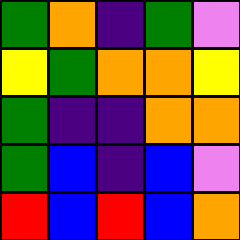[["green", "orange", "indigo", "green", "violet"], ["yellow", "green", "orange", "orange", "yellow"], ["green", "indigo", "indigo", "orange", "orange"], ["green", "blue", "indigo", "blue", "violet"], ["red", "blue", "red", "blue", "orange"]]